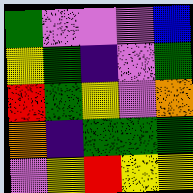[["green", "violet", "violet", "violet", "blue"], ["yellow", "green", "indigo", "violet", "green"], ["red", "green", "yellow", "violet", "orange"], ["orange", "indigo", "green", "green", "green"], ["violet", "yellow", "red", "yellow", "yellow"]]